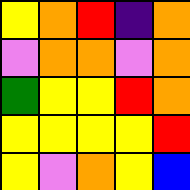[["yellow", "orange", "red", "indigo", "orange"], ["violet", "orange", "orange", "violet", "orange"], ["green", "yellow", "yellow", "red", "orange"], ["yellow", "yellow", "yellow", "yellow", "red"], ["yellow", "violet", "orange", "yellow", "blue"]]